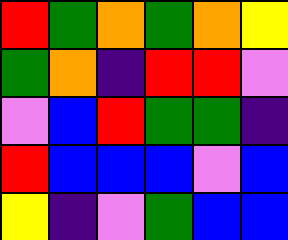[["red", "green", "orange", "green", "orange", "yellow"], ["green", "orange", "indigo", "red", "red", "violet"], ["violet", "blue", "red", "green", "green", "indigo"], ["red", "blue", "blue", "blue", "violet", "blue"], ["yellow", "indigo", "violet", "green", "blue", "blue"]]